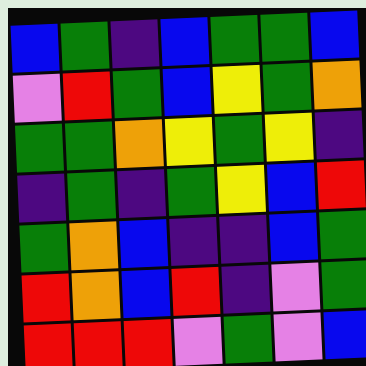[["blue", "green", "indigo", "blue", "green", "green", "blue"], ["violet", "red", "green", "blue", "yellow", "green", "orange"], ["green", "green", "orange", "yellow", "green", "yellow", "indigo"], ["indigo", "green", "indigo", "green", "yellow", "blue", "red"], ["green", "orange", "blue", "indigo", "indigo", "blue", "green"], ["red", "orange", "blue", "red", "indigo", "violet", "green"], ["red", "red", "red", "violet", "green", "violet", "blue"]]